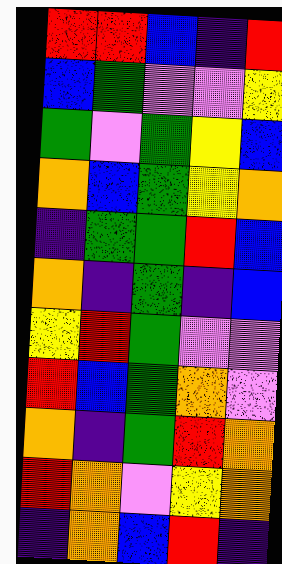[["red", "red", "blue", "indigo", "red"], ["blue", "green", "violet", "violet", "yellow"], ["green", "violet", "green", "yellow", "blue"], ["orange", "blue", "green", "yellow", "orange"], ["indigo", "green", "green", "red", "blue"], ["orange", "indigo", "green", "indigo", "blue"], ["yellow", "red", "green", "violet", "violet"], ["red", "blue", "green", "orange", "violet"], ["orange", "indigo", "green", "red", "orange"], ["red", "orange", "violet", "yellow", "orange"], ["indigo", "orange", "blue", "red", "indigo"]]